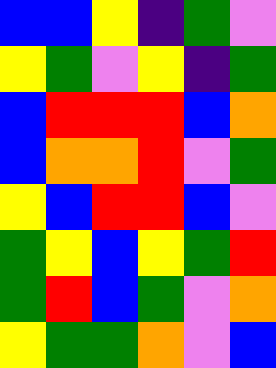[["blue", "blue", "yellow", "indigo", "green", "violet"], ["yellow", "green", "violet", "yellow", "indigo", "green"], ["blue", "red", "red", "red", "blue", "orange"], ["blue", "orange", "orange", "red", "violet", "green"], ["yellow", "blue", "red", "red", "blue", "violet"], ["green", "yellow", "blue", "yellow", "green", "red"], ["green", "red", "blue", "green", "violet", "orange"], ["yellow", "green", "green", "orange", "violet", "blue"]]